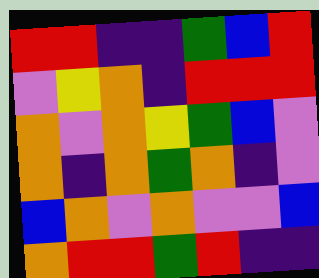[["red", "red", "indigo", "indigo", "green", "blue", "red"], ["violet", "yellow", "orange", "indigo", "red", "red", "red"], ["orange", "violet", "orange", "yellow", "green", "blue", "violet"], ["orange", "indigo", "orange", "green", "orange", "indigo", "violet"], ["blue", "orange", "violet", "orange", "violet", "violet", "blue"], ["orange", "red", "red", "green", "red", "indigo", "indigo"]]